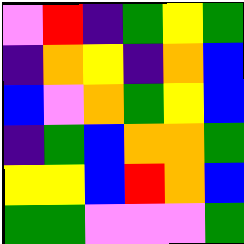[["violet", "red", "indigo", "green", "yellow", "green"], ["indigo", "orange", "yellow", "indigo", "orange", "blue"], ["blue", "violet", "orange", "green", "yellow", "blue"], ["indigo", "green", "blue", "orange", "orange", "green"], ["yellow", "yellow", "blue", "red", "orange", "blue"], ["green", "green", "violet", "violet", "violet", "green"]]